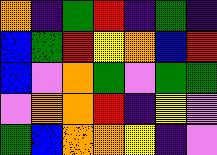[["orange", "indigo", "green", "red", "indigo", "green", "indigo"], ["blue", "green", "red", "yellow", "orange", "blue", "red"], ["blue", "violet", "orange", "green", "violet", "green", "green"], ["violet", "orange", "orange", "red", "indigo", "yellow", "violet"], ["green", "blue", "orange", "orange", "yellow", "indigo", "violet"]]